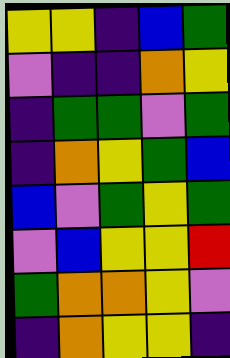[["yellow", "yellow", "indigo", "blue", "green"], ["violet", "indigo", "indigo", "orange", "yellow"], ["indigo", "green", "green", "violet", "green"], ["indigo", "orange", "yellow", "green", "blue"], ["blue", "violet", "green", "yellow", "green"], ["violet", "blue", "yellow", "yellow", "red"], ["green", "orange", "orange", "yellow", "violet"], ["indigo", "orange", "yellow", "yellow", "indigo"]]